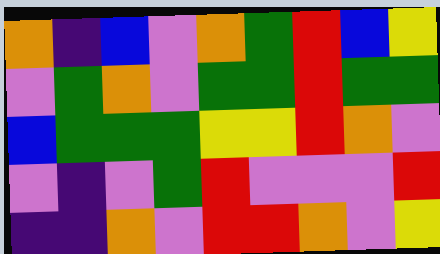[["orange", "indigo", "blue", "violet", "orange", "green", "red", "blue", "yellow"], ["violet", "green", "orange", "violet", "green", "green", "red", "green", "green"], ["blue", "green", "green", "green", "yellow", "yellow", "red", "orange", "violet"], ["violet", "indigo", "violet", "green", "red", "violet", "violet", "violet", "red"], ["indigo", "indigo", "orange", "violet", "red", "red", "orange", "violet", "yellow"]]